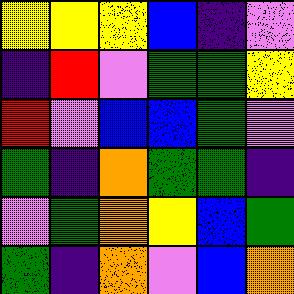[["yellow", "yellow", "yellow", "blue", "indigo", "violet"], ["indigo", "red", "violet", "green", "green", "yellow"], ["red", "violet", "blue", "blue", "green", "violet"], ["green", "indigo", "orange", "green", "green", "indigo"], ["violet", "green", "orange", "yellow", "blue", "green"], ["green", "indigo", "orange", "violet", "blue", "orange"]]